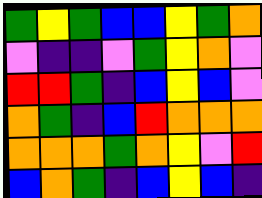[["green", "yellow", "green", "blue", "blue", "yellow", "green", "orange"], ["violet", "indigo", "indigo", "violet", "green", "yellow", "orange", "violet"], ["red", "red", "green", "indigo", "blue", "yellow", "blue", "violet"], ["orange", "green", "indigo", "blue", "red", "orange", "orange", "orange"], ["orange", "orange", "orange", "green", "orange", "yellow", "violet", "red"], ["blue", "orange", "green", "indigo", "blue", "yellow", "blue", "indigo"]]